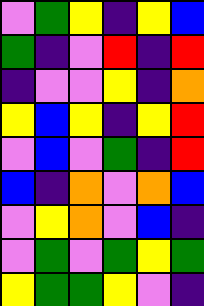[["violet", "green", "yellow", "indigo", "yellow", "blue"], ["green", "indigo", "violet", "red", "indigo", "red"], ["indigo", "violet", "violet", "yellow", "indigo", "orange"], ["yellow", "blue", "yellow", "indigo", "yellow", "red"], ["violet", "blue", "violet", "green", "indigo", "red"], ["blue", "indigo", "orange", "violet", "orange", "blue"], ["violet", "yellow", "orange", "violet", "blue", "indigo"], ["violet", "green", "violet", "green", "yellow", "green"], ["yellow", "green", "green", "yellow", "violet", "indigo"]]